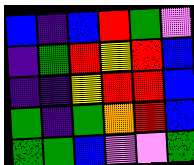[["blue", "indigo", "blue", "red", "green", "violet"], ["indigo", "green", "red", "yellow", "red", "blue"], ["indigo", "indigo", "yellow", "red", "red", "blue"], ["green", "indigo", "green", "orange", "red", "blue"], ["green", "green", "blue", "violet", "violet", "green"]]